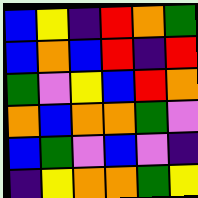[["blue", "yellow", "indigo", "red", "orange", "green"], ["blue", "orange", "blue", "red", "indigo", "red"], ["green", "violet", "yellow", "blue", "red", "orange"], ["orange", "blue", "orange", "orange", "green", "violet"], ["blue", "green", "violet", "blue", "violet", "indigo"], ["indigo", "yellow", "orange", "orange", "green", "yellow"]]